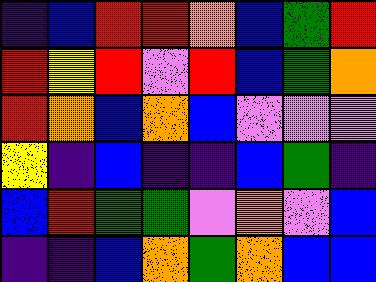[["indigo", "blue", "red", "red", "orange", "blue", "green", "red"], ["red", "yellow", "red", "violet", "red", "blue", "green", "orange"], ["red", "orange", "blue", "orange", "blue", "violet", "violet", "violet"], ["yellow", "indigo", "blue", "indigo", "indigo", "blue", "green", "indigo"], ["blue", "red", "green", "green", "violet", "orange", "violet", "blue"], ["indigo", "indigo", "blue", "orange", "green", "orange", "blue", "blue"]]